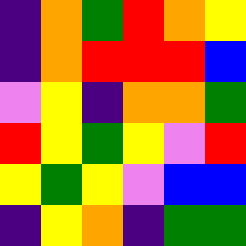[["indigo", "orange", "green", "red", "orange", "yellow"], ["indigo", "orange", "red", "red", "red", "blue"], ["violet", "yellow", "indigo", "orange", "orange", "green"], ["red", "yellow", "green", "yellow", "violet", "red"], ["yellow", "green", "yellow", "violet", "blue", "blue"], ["indigo", "yellow", "orange", "indigo", "green", "green"]]